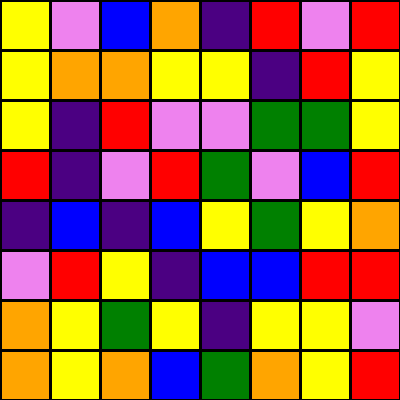[["yellow", "violet", "blue", "orange", "indigo", "red", "violet", "red"], ["yellow", "orange", "orange", "yellow", "yellow", "indigo", "red", "yellow"], ["yellow", "indigo", "red", "violet", "violet", "green", "green", "yellow"], ["red", "indigo", "violet", "red", "green", "violet", "blue", "red"], ["indigo", "blue", "indigo", "blue", "yellow", "green", "yellow", "orange"], ["violet", "red", "yellow", "indigo", "blue", "blue", "red", "red"], ["orange", "yellow", "green", "yellow", "indigo", "yellow", "yellow", "violet"], ["orange", "yellow", "orange", "blue", "green", "orange", "yellow", "red"]]